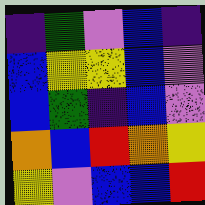[["indigo", "green", "violet", "blue", "indigo"], ["blue", "yellow", "yellow", "blue", "violet"], ["blue", "green", "indigo", "blue", "violet"], ["orange", "blue", "red", "orange", "yellow"], ["yellow", "violet", "blue", "blue", "red"]]